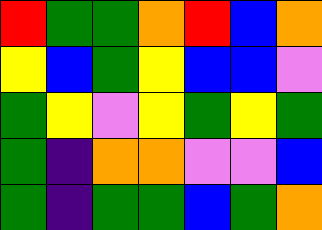[["red", "green", "green", "orange", "red", "blue", "orange"], ["yellow", "blue", "green", "yellow", "blue", "blue", "violet"], ["green", "yellow", "violet", "yellow", "green", "yellow", "green"], ["green", "indigo", "orange", "orange", "violet", "violet", "blue"], ["green", "indigo", "green", "green", "blue", "green", "orange"]]